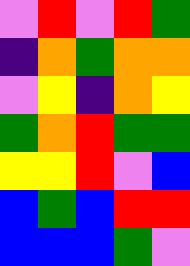[["violet", "red", "violet", "red", "green"], ["indigo", "orange", "green", "orange", "orange"], ["violet", "yellow", "indigo", "orange", "yellow"], ["green", "orange", "red", "green", "green"], ["yellow", "yellow", "red", "violet", "blue"], ["blue", "green", "blue", "red", "red"], ["blue", "blue", "blue", "green", "violet"]]